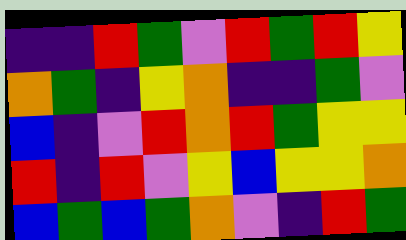[["indigo", "indigo", "red", "green", "violet", "red", "green", "red", "yellow"], ["orange", "green", "indigo", "yellow", "orange", "indigo", "indigo", "green", "violet"], ["blue", "indigo", "violet", "red", "orange", "red", "green", "yellow", "yellow"], ["red", "indigo", "red", "violet", "yellow", "blue", "yellow", "yellow", "orange"], ["blue", "green", "blue", "green", "orange", "violet", "indigo", "red", "green"]]